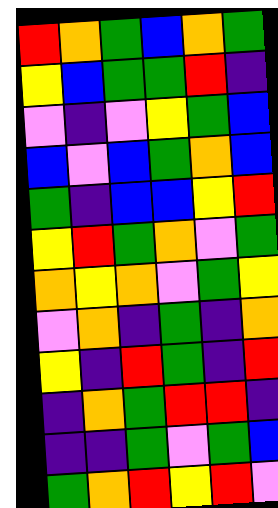[["red", "orange", "green", "blue", "orange", "green"], ["yellow", "blue", "green", "green", "red", "indigo"], ["violet", "indigo", "violet", "yellow", "green", "blue"], ["blue", "violet", "blue", "green", "orange", "blue"], ["green", "indigo", "blue", "blue", "yellow", "red"], ["yellow", "red", "green", "orange", "violet", "green"], ["orange", "yellow", "orange", "violet", "green", "yellow"], ["violet", "orange", "indigo", "green", "indigo", "orange"], ["yellow", "indigo", "red", "green", "indigo", "red"], ["indigo", "orange", "green", "red", "red", "indigo"], ["indigo", "indigo", "green", "violet", "green", "blue"], ["green", "orange", "red", "yellow", "red", "violet"]]